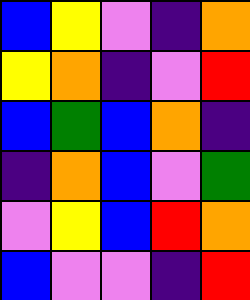[["blue", "yellow", "violet", "indigo", "orange"], ["yellow", "orange", "indigo", "violet", "red"], ["blue", "green", "blue", "orange", "indigo"], ["indigo", "orange", "blue", "violet", "green"], ["violet", "yellow", "blue", "red", "orange"], ["blue", "violet", "violet", "indigo", "red"]]